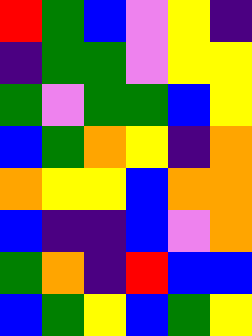[["red", "green", "blue", "violet", "yellow", "indigo"], ["indigo", "green", "green", "violet", "yellow", "yellow"], ["green", "violet", "green", "green", "blue", "yellow"], ["blue", "green", "orange", "yellow", "indigo", "orange"], ["orange", "yellow", "yellow", "blue", "orange", "orange"], ["blue", "indigo", "indigo", "blue", "violet", "orange"], ["green", "orange", "indigo", "red", "blue", "blue"], ["blue", "green", "yellow", "blue", "green", "yellow"]]